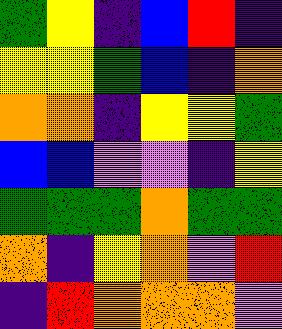[["green", "yellow", "indigo", "blue", "red", "indigo"], ["yellow", "yellow", "green", "blue", "indigo", "orange"], ["orange", "orange", "indigo", "yellow", "yellow", "green"], ["blue", "blue", "violet", "violet", "indigo", "yellow"], ["green", "green", "green", "orange", "green", "green"], ["orange", "indigo", "yellow", "orange", "violet", "red"], ["indigo", "red", "orange", "orange", "orange", "violet"]]